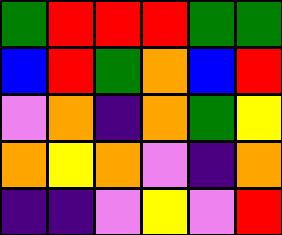[["green", "red", "red", "red", "green", "green"], ["blue", "red", "green", "orange", "blue", "red"], ["violet", "orange", "indigo", "orange", "green", "yellow"], ["orange", "yellow", "orange", "violet", "indigo", "orange"], ["indigo", "indigo", "violet", "yellow", "violet", "red"]]